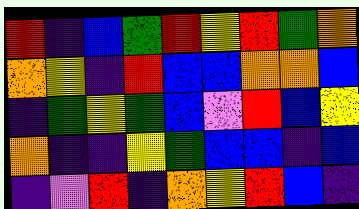[["red", "indigo", "blue", "green", "red", "yellow", "red", "green", "orange"], ["orange", "yellow", "indigo", "red", "blue", "blue", "orange", "orange", "blue"], ["indigo", "green", "yellow", "green", "blue", "violet", "red", "blue", "yellow"], ["orange", "indigo", "indigo", "yellow", "green", "blue", "blue", "indigo", "blue"], ["indigo", "violet", "red", "indigo", "orange", "yellow", "red", "blue", "indigo"]]